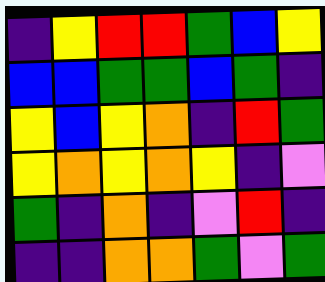[["indigo", "yellow", "red", "red", "green", "blue", "yellow"], ["blue", "blue", "green", "green", "blue", "green", "indigo"], ["yellow", "blue", "yellow", "orange", "indigo", "red", "green"], ["yellow", "orange", "yellow", "orange", "yellow", "indigo", "violet"], ["green", "indigo", "orange", "indigo", "violet", "red", "indigo"], ["indigo", "indigo", "orange", "orange", "green", "violet", "green"]]